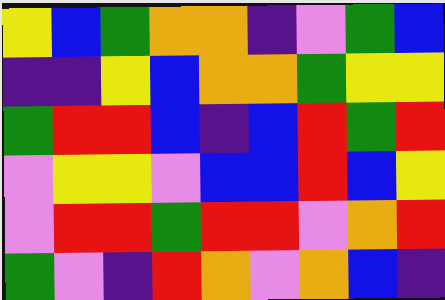[["yellow", "blue", "green", "orange", "orange", "indigo", "violet", "green", "blue"], ["indigo", "indigo", "yellow", "blue", "orange", "orange", "green", "yellow", "yellow"], ["green", "red", "red", "blue", "indigo", "blue", "red", "green", "red"], ["violet", "yellow", "yellow", "violet", "blue", "blue", "red", "blue", "yellow"], ["violet", "red", "red", "green", "red", "red", "violet", "orange", "red"], ["green", "violet", "indigo", "red", "orange", "violet", "orange", "blue", "indigo"]]